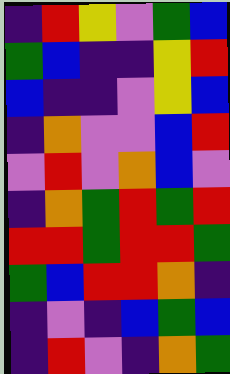[["indigo", "red", "yellow", "violet", "green", "blue"], ["green", "blue", "indigo", "indigo", "yellow", "red"], ["blue", "indigo", "indigo", "violet", "yellow", "blue"], ["indigo", "orange", "violet", "violet", "blue", "red"], ["violet", "red", "violet", "orange", "blue", "violet"], ["indigo", "orange", "green", "red", "green", "red"], ["red", "red", "green", "red", "red", "green"], ["green", "blue", "red", "red", "orange", "indigo"], ["indigo", "violet", "indigo", "blue", "green", "blue"], ["indigo", "red", "violet", "indigo", "orange", "green"]]